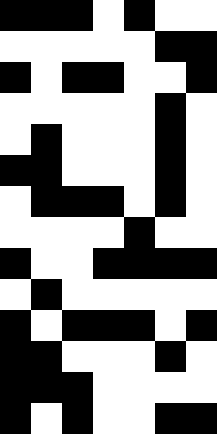[["black", "black", "black", "white", "black", "white", "white"], ["white", "white", "white", "white", "white", "black", "black"], ["black", "white", "black", "black", "white", "white", "black"], ["white", "white", "white", "white", "white", "black", "white"], ["white", "black", "white", "white", "white", "black", "white"], ["black", "black", "white", "white", "white", "black", "white"], ["white", "black", "black", "black", "white", "black", "white"], ["white", "white", "white", "white", "black", "white", "white"], ["black", "white", "white", "black", "black", "black", "black"], ["white", "black", "white", "white", "white", "white", "white"], ["black", "white", "black", "black", "black", "white", "black"], ["black", "black", "white", "white", "white", "black", "white"], ["black", "black", "black", "white", "white", "white", "white"], ["black", "white", "black", "white", "white", "black", "black"]]